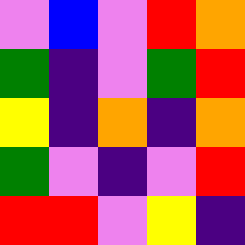[["violet", "blue", "violet", "red", "orange"], ["green", "indigo", "violet", "green", "red"], ["yellow", "indigo", "orange", "indigo", "orange"], ["green", "violet", "indigo", "violet", "red"], ["red", "red", "violet", "yellow", "indigo"]]